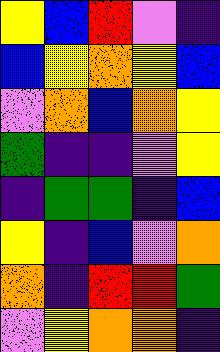[["yellow", "blue", "red", "violet", "indigo"], ["blue", "yellow", "orange", "yellow", "blue"], ["violet", "orange", "blue", "orange", "yellow"], ["green", "indigo", "indigo", "violet", "yellow"], ["indigo", "green", "green", "indigo", "blue"], ["yellow", "indigo", "blue", "violet", "orange"], ["orange", "indigo", "red", "red", "green"], ["violet", "yellow", "orange", "orange", "indigo"]]